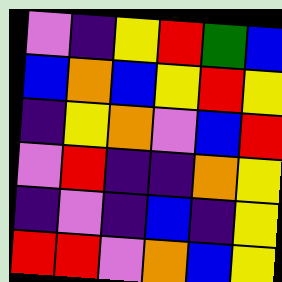[["violet", "indigo", "yellow", "red", "green", "blue"], ["blue", "orange", "blue", "yellow", "red", "yellow"], ["indigo", "yellow", "orange", "violet", "blue", "red"], ["violet", "red", "indigo", "indigo", "orange", "yellow"], ["indigo", "violet", "indigo", "blue", "indigo", "yellow"], ["red", "red", "violet", "orange", "blue", "yellow"]]